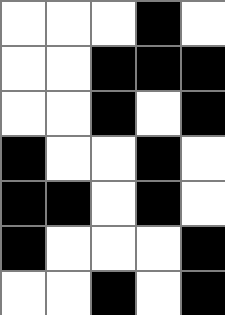[["white", "white", "white", "black", "white"], ["white", "white", "black", "black", "black"], ["white", "white", "black", "white", "black"], ["black", "white", "white", "black", "white"], ["black", "black", "white", "black", "white"], ["black", "white", "white", "white", "black"], ["white", "white", "black", "white", "black"]]